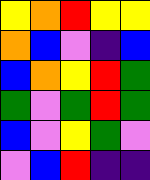[["yellow", "orange", "red", "yellow", "yellow"], ["orange", "blue", "violet", "indigo", "blue"], ["blue", "orange", "yellow", "red", "green"], ["green", "violet", "green", "red", "green"], ["blue", "violet", "yellow", "green", "violet"], ["violet", "blue", "red", "indigo", "indigo"]]